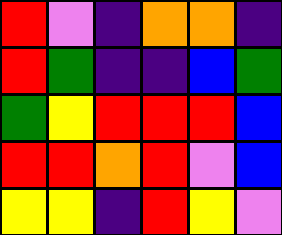[["red", "violet", "indigo", "orange", "orange", "indigo"], ["red", "green", "indigo", "indigo", "blue", "green"], ["green", "yellow", "red", "red", "red", "blue"], ["red", "red", "orange", "red", "violet", "blue"], ["yellow", "yellow", "indigo", "red", "yellow", "violet"]]